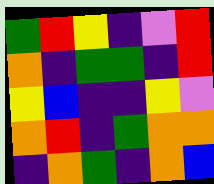[["green", "red", "yellow", "indigo", "violet", "red"], ["orange", "indigo", "green", "green", "indigo", "red"], ["yellow", "blue", "indigo", "indigo", "yellow", "violet"], ["orange", "red", "indigo", "green", "orange", "orange"], ["indigo", "orange", "green", "indigo", "orange", "blue"]]